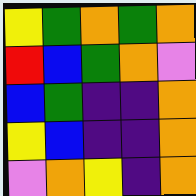[["yellow", "green", "orange", "green", "orange"], ["red", "blue", "green", "orange", "violet"], ["blue", "green", "indigo", "indigo", "orange"], ["yellow", "blue", "indigo", "indigo", "orange"], ["violet", "orange", "yellow", "indigo", "orange"]]